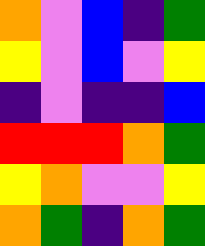[["orange", "violet", "blue", "indigo", "green"], ["yellow", "violet", "blue", "violet", "yellow"], ["indigo", "violet", "indigo", "indigo", "blue"], ["red", "red", "red", "orange", "green"], ["yellow", "orange", "violet", "violet", "yellow"], ["orange", "green", "indigo", "orange", "green"]]